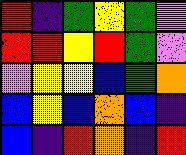[["red", "indigo", "green", "yellow", "green", "violet"], ["red", "red", "yellow", "red", "green", "violet"], ["violet", "yellow", "yellow", "blue", "green", "orange"], ["blue", "yellow", "blue", "orange", "blue", "indigo"], ["blue", "indigo", "red", "orange", "indigo", "red"]]